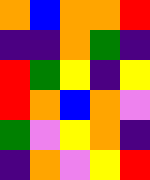[["orange", "blue", "orange", "orange", "red"], ["indigo", "indigo", "orange", "green", "indigo"], ["red", "green", "yellow", "indigo", "yellow"], ["red", "orange", "blue", "orange", "violet"], ["green", "violet", "yellow", "orange", "indigo"], ["indigo", "orange", "violet", "yellow", "red"]]